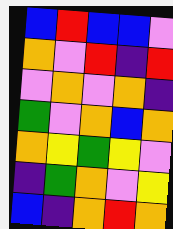[["blue", "red", "blue", "blue", "violet"], ["orange", "violet", "red", "indigo", "red"], ["violet", "orange", "violet", "orange", "indigo"], ["green", "violet", "orange", "blue", "orange"], ["orange", "yellow", "green", "yellow", "violet"], ["indigo", "green", "orange", "violet", "yellow"], ["blue", "indigo", "orange", "red", "orange"]]